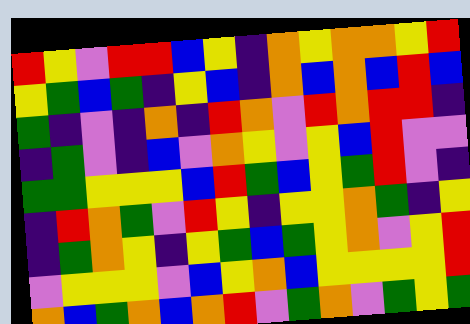[["red", "yellow", "violet", "red", "red", "blue", "yellow", "indigo", "orange", "yellow", "orange", "orange", "yellow", "red"], ["yellow", "green", "blue", "green", "indigo", "yellow", "blue", "indigo", "orange", "blue", "orange", "blue", "red", "blue"], ["green", "indigo", "violet", "indigo", "orange", "indigo", "red", "orange", "violet", "red", "orange", "red", "red", "indigo"], ["indigo", "green", "violet", "indigo", "blue", "violet", "orange", "yellow", "violet", "yellow", "blue", "red", "violet", "violet"], ["green", "green", "yellow", "yellow", "yellow", "blue", "red", "green", "blue", "yellow", "green", "red", "violet", "indigo"], ["indigo", "red", "orange", "green", "violet", "red", "yellow", "indigo", "yellow", "yellow", "orange", "green", "indigo", "yellow"], ["indigo", "green", "orange", "yellow", "indigo", "yellow", "green", "blue", "green", "yellow", "orange", "violet", "yellow", "red"], ["violet", "yellow", "yellow", "yellow", "violet", "blue", "yellow", "orange", "blue", "yellow", "yellow", "yellow", "yellow", "red"], ["orange", "blue", "green", "orange", "blue", "orange", "red", "violet", "green", "orange", "violet", "green", "yellow", "green"]]